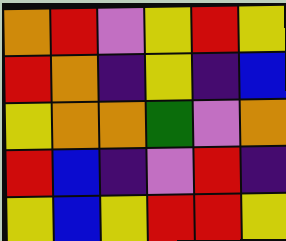[["orange", "red", "violet", "yellow", "red", "yellow"], ["red", "orange", "indigo", "yellow", "indigo", "blue"], ["yellow", "orange", "orange", "green", "violet", "orange"], ["red", "blue", "indigo", "violet", "red", "indigo"], ["yellow", "blue", "yellow", "red", "red", "yellow"]]